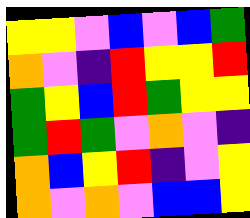[["yellow", "yellow", "violet", "blue", "violet", "blue", "green"], ["orange", "violet", "indigo", "red", "yellow", "yellow", "red"], ["green", "yellow", "blue", "red", "green", "yellow", "yellow"], ["green", "red", "green", "violet", "orange", "violet", "indigo"], ["orange", "blue", "yellow", "red", "indigo", "violet", "yellow"], ["orange", "violet", "orange", "violet", "blue", "blue", "yellow"]]